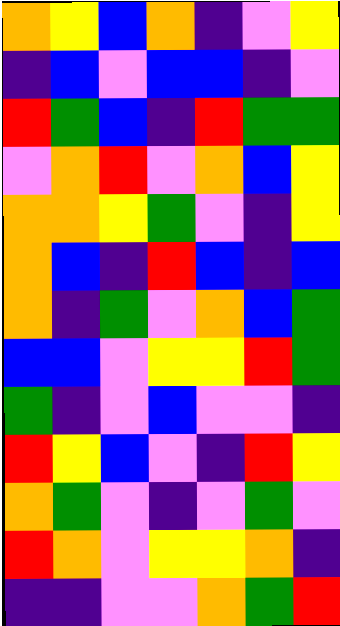[["orange", "yellow", "blue", "orange", "indigo", "violet", "yellow"], ["indigo", "blue", "violet", "blue", "blue", "indigo", "violet"], ["red", "green", "blue", "indigo", "red", "green", "green"], ["violet", "orange", "red", "violet", "orange", "blue", "yellow"], ["orange", "orange", "yellow", "green", "violet", "indigo", "yellow"], ["orange", "blue", "indigo", "red", "blue", "indigo", "blue"], ["orange", "indigo", "green", "violet", "orange", "blue", "green"], ["blue", "blue", "violet", "yellow", "yellow", "red", "green"], ["green", "indigo", "violet", "blue", "violet", "violet", "indigo"], ["red", "yellow", "blue", "violet", "indigo", "red", "yellow"], ["orange", "green", "violet", "indigo", "violet", "green", "violet"], ["red", "orange", "violet", "yellow", "yellow", "orange", "indigo"], ["indigo", "indigo", "violet", "violet", "orange", "green", "red"]]